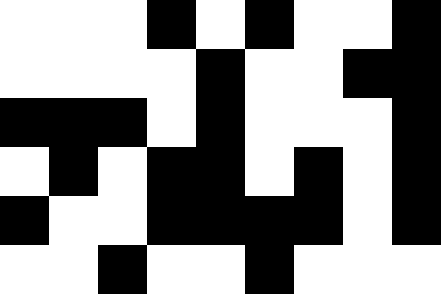[["white", "white", "white", "black", "white", "black", "white", "white", "black"], ["white", "white", "white", "white", "black", "white", "white", "black", "black"], ["black", "black", "black", "white", "black", "white", "white", "white", "black"], ["white", "black", "white", "black", "black", "white", "black", "white", "black"], ["black", "white", "white", "black", "black", "black", "black", "white", "black"], ["white", "white", "black", "white", "white", "black", "white", "white", "white"]]